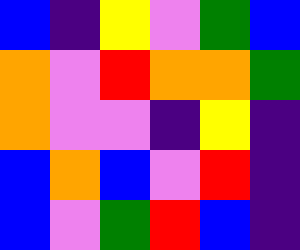[["blue", "indigo", "yellow", "violet", "green", "blue"], ["orange", "violet", "red", "orange", "orange", "green"], ["orange", "violet", "violet", "indigo", "yellow", "indigo"], ["blue", "orange", "blue", "violet", "red", "indigo"], ["blue", "violet", "green", "red", "blue", "indigo"]]